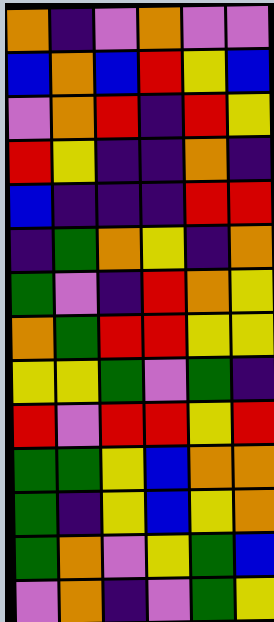[["orange", "indigo", "violet", "orange", "violet", "violet"], ["blue", "orange", "blue", "red", "yellow", "blue"], ["violet", "orange", "red", "indigo", "red", "yellow"], ["red", "yellow", "indigo", "indigo", "orange", "indigo"], ["blue", "indigo", "indigo", "indigo", "red", "red"], ["indigo", "green", "orange", "yellow", "indigo", "orange"], ["green", "violet", "indigo", "red", "orange", "yellow"], ["orange", "green", "red", "red", "yellow", "yellow"], ["yellow", "yellow", "green", "violet", "green", "indigo"], ["red", "violet", "red", "red", "yellow", "red"], ["green", "green", "yellow", "blue", "orange", "orange"], ["green", "indigo", "yellow", "blue", "yellow", "orange"], ["green", "orange", "violet", "yellow", "green", "blue"], ["violet", "orange", "indigo", "violet", "green", "yellow"]]